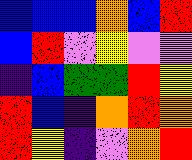[["blue", "blue", "blue", "orange", "blue", "red"], ["blue", "red", "violet", "yellow", "violet", "violet"], ["indigo", "blue", "green", "green", "red", "yellow"], ["red", "blue", "indigo", "orange", "red", "orange"], ["red", "yellow", "indigo", "violet", "orange", "red"]]